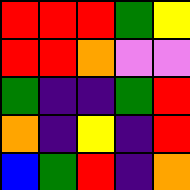[["red", "red", "red", "green", "yellow"], ["red", "red", "orange", "violet", "violet"], ["green", "indigo", "indigo", "green", "red"], ["orange", "indigo", "yellow", "indigo", "red"], ["blue", "green", "red", "indigo", "orange"]]